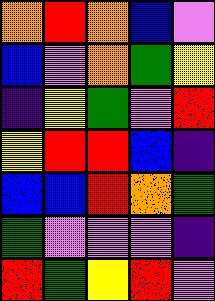[["orange", "red", "orange", "blue", "violet"], ["blue", "violet", "orange", "green", "yellow"], ["indigo", "yellow", "green", "violet", "red"], ["yellow", "red", "red", "blue", "indigo"], ["blue", "blue", "red", "orange", "green"], ["green", "violet", "violet", "violet", "indigo"], ["red", "green", "yellow", "red", "violet"]]